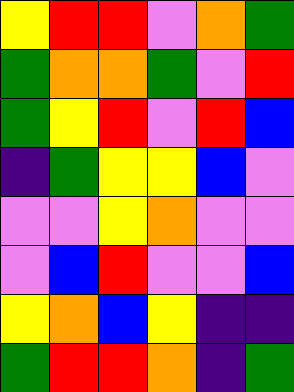[["yellow", "red", "red", "violet", "orange", "green"], ["green", "orange", "orange", "green", "violet", "red"], ["green", "yellow", "red", "violet", "red", "blue"], ["indigo", "green", "yellow", "yellow", "blue", "violet"], ["violet", "violet", "yellow", "orange", "violet", "violet"], ["violet", "blue", "red", "violet", "violet", "blue"], ["yellow", "orange", "blue", "yellow", "indigo", "indigo"], ["green", "red", "red", "orange", "indigo", "green"]]